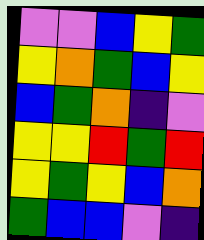[["violet", "violet", "blue", "yellow", "green"], ["yellow", "orange", "green", "blue", "yellow"], ["blue", "green", "orange", "indigo", "violet"], ["yellow", "yellow", "red", "green", "red"], ["yellow", "green", "yellow", "blue", "orange"], ["green", "blue", "blue", "violet", "indigo"]]